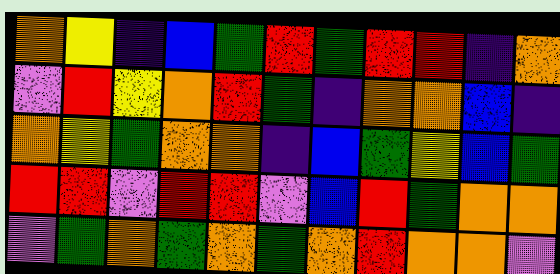[["orange", "yellow", "indigo", "blue", "green", "red", "green", "red", "red", "indigo", "orange"], ["violet", "red", "yellow", "orange", "red", "green", "indigo", "orange", "orange", "blue", "indigo"], ["orange", "yellow", "green", "orange", "orange", "indigo", "blue", "green", "yellow", "blue", "green"], ["red", "red", "violet", "red", "red", "violet", "blue", "red", "green", "orange", "orange"], ["violet", "green", "orange", "green", "orange", "green", "orange", "red", "orange", "orange", "violet"]]